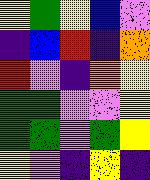[["yellow", "green", "yellow", "blue", "violet"], ["indigo", "blue", "red", "indigo", "orange"], ["red", "violet", "indigo", "orange", "yellow"], ["green", "green", "violet", "violet", "yellow"], ["green", "green", "violet", "green", "yellow"], ["yellow", "violet", "indigo", "yellow", "indigo"]]